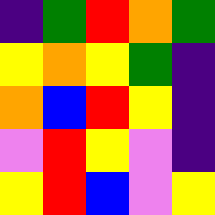[["indigo", "green", "red", "orange", "green"], ["yellow", "orange", "yellow", "green", "indigo"], ["orange", "blue", "red", "yellow", "indigo"], ["violet", "red", "yellow", "violet", "indigo"], ["yellow", "red", "blue", "violet", "yellow"]]